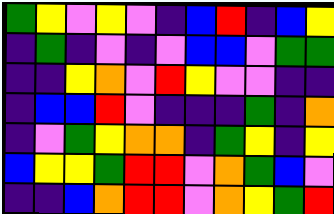[["green", "yellow", "violet", "yellow", "violet", "indigo", "blue", "red", "indigo", "blue", "yellow"], ["indigo", "green", "indigo", "violet", "indigo", "violet", "blue", "blue", "violet", "green", "green"], ["indigo", "indigo", "yellow", "orange", "violet", "red", "yellow", "violet", "violet", "indigo", "indigo"], ["indigo", "blue", "blue", "red", "violet", "indigo", "indigo", "indigo", "green", "indigo", "orange"], ["indigo", "violet", "green", "yellow", "orange", "orange", "indigo", "green", "yellow", "indigo", "yellow"], ["blue", "yellow", "yellow", "green", "red", "red", "violet", "orange", "green", "blue", "violet"], ["indigo", "indigo", "blue", "orange", "red", "red", "violet", "orange", "yellow", "green", "red"]]